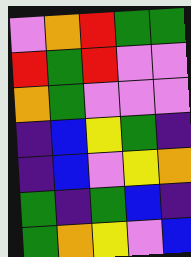[["violet", "orange", "red", "green", "green"], ["red", "green", "red", "violet", "violet"], ["orange", "green", "violet", "violet", "violet"], ["indigo", "blue", "yellow", "green", "indigo"], ["indigo", "blue", "violet", "yellow", "orange"], ["green", "indigo", "green", "blue", "indigo"], ["green", "orange", "yellow", "violet", "blue"]]